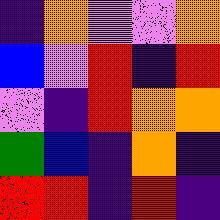[["indigo", "orange", "violet", "violet", "orange"], ["blue", "violet", "red", "indigo", "red"], ["violet", "indigo", "red", "orange", "orange"], ["green", "blue", "indigo", "orange", "indigo"], ["red", "red", "indigo", "red", "indigo"]]